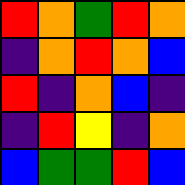[["red", "orange", "green", "red", "orange"], ["indigo", "orange", "red", "orange", "blue"], ["red", "indigo", "orange", "blue", "indigo"], ["indigo", "red", "yellow", "indigo", "orange"], ["blue", "green", "green", "red", "blue"]]